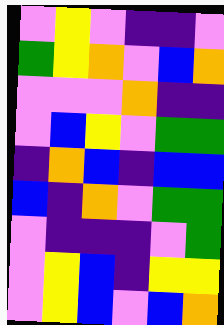[["violet", "yellow", "violet", "indigo", "indigo", "violet"], ["green", "yellow", "orange", "violet", "blue", "orange"], ["violet", "violet", "violet", "orange", "indigo", "indigo"], ["violet", "blue", "yellow", "violet", "green", "green"], ["indigo", "orange", "blue", "indigo", "blue", "blue"], ["blue", "indigo", "orange", "violet", "green", "green"], ["violet", "indigo", "indigo", "indigo", "violet", "green"], ["violet", "yellow", "blue", "indigo", "yellow", "yellow"], ["violet", "yellow", "blue", "violet", "blue", "orange"]]